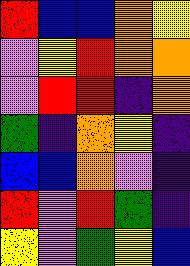[["red", "blue", "blue", "orange", "yellow"], ["violet", "yellow", "red", "orange", "orange"], ["violet", "red", "red", "indigo", "orange"], ["green", "indigo", "orange", "yellow", "indigo"], ["blue", "blue", "orange", "violet", "indigo"], ["red", "violet", "red", "green", "indigo"], ["yellow", "violet", "green", "yellow", "blue"]]